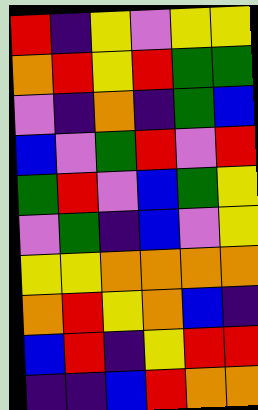[["red", "indigo", "yellow", "violet", "yellow", "yellow"], ["orange", "red", "yellow", "red", "green", "green"], ["violet", "indigo", "orange", "indigo", "green", "blue"], ["blue", "violet", "green", "red", "violet", "red"], ["green", "red", "violet", "blue", "green", "yellow"], ["violet", "green", "indigo", "blue", "violet", "yellow"], ["yellow", "yellow", "orange", "orange", "orange", "orange"], ["orange", "red", "yellow", "orange", "blue", "indigo"], ["blue", "red", "indigo", "yellow", "red", "red"], ["indigo", "indigo", "blue", "red", "orange", "orange"]]